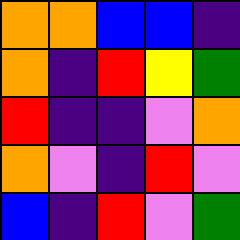[["orange", "orange", "blue", "blue", "indigo"], ["orange", "indigo", "red", "yellow", "green"], ["red", "indigo", "indigo", "violet", "orange"], ["orange", "violet", "indigo", "red", "violet"], ["blue", "indigo", "red", "violet", "green"]]